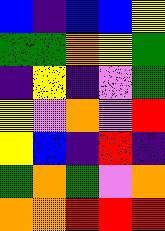[["blue", "indigo", "blue", "blue", "yellow"], ["green", "green", "orange", "yellow", "green"], ["indigo", "yellow", "indigo", "violet", "green"], ["yellow", "violet", "orange", "violet", "red"], ["yellow", "blue", "indigo", "red", "indigo"], ["green", "orange", "green", "violet", "orange"], ["orange", "orange", "red", "red", "red"]]